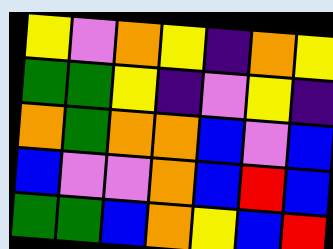[["yellow", "violet", "orange", "yellow", "indigo", "orange", "yellow"], ["green", "green", "yellow", "indigo", "violet", "yellow", "indigo"], ["orange", "green", "orange", "orange", "blue", "violet", "blue"], ["blue", "violet", "violet", "orange", "blue", "red", "blue"], ["green", "green", "blue", "orange", "yellow", "blue", "red"]]